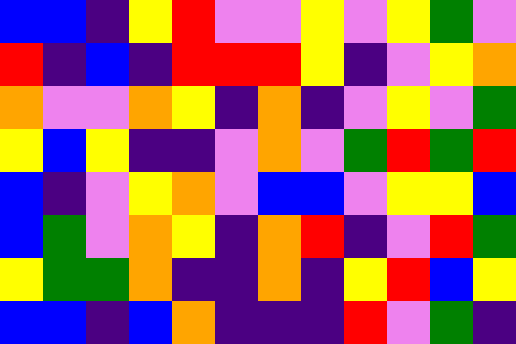[["blue", "blue", "indigo", "yellow", "red", "violet", "violet", "yellow", "violet", "yellow", "green", "violet"], ["red", "indigo", "blue", "indigo", "red", "red", "red", "yellow", "indigo", "violet", "yellow", "orange"], ["orange", "violet", "violet", "orange", "yellow", "indigo", "orange", "indigo", "violet", "yellow", "violet", "green"], ["yellow", "blue", "yellow", "indigo", "indigo", "violet", "orange", "violet", "green", "red", "green", "red"], ["blue", "indigo", "violet", "yellow", "orange", "violet", "blue", "blue", "violet", "yellow", "yellow", "blue"], ["blue", "green", "violet", "orange", "yellow", "indigo", "orange", "red", "indigo", "violet", "red", "green"], ["yellow", "green", "green", "orange", "indigo", "indigo", "orange", "indigo", "yellow", "red", "blue", "yellow"], ["blue", "blue", "indigo", "blue", "orange", "indigo", "indigo", "indigo", "red", "violet", "green", "indigo"]]